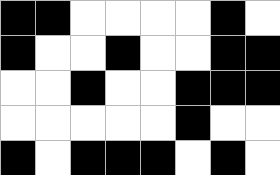[["black", "black", "white", "white", "white", "white", "black", "white"], ["black", "white", "white", "black", "white", "white", "black", "black"], ["white", "white", "black", "white", "white", "black", "black", "black"], ["white", "white", "white", "white", "white", "black", "white", "white"], ["black", "white", "black", "black", "black", "white", "black", "white"]]